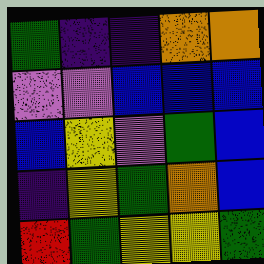[["green", "indigo", "indigo", "orange", "orange"], ["violet", "violet", "blue", "blue", "blue"], ["blue", "yellow", "violet", "green", "blue"], ["indigo", "yellow", "green", "orange", "blue"], ["red", "green", "yellow", "yellow", "green"]]